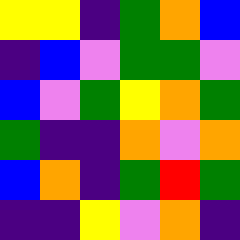[["yellow", "yellow", "indigo", "green", "orange", "blue"], ["indigo", "blue", "violet", "green", "green", "violet"], ["blue", "violet", "green", "yellow", "orange", "green"], ["green", "indigo", "indigo", "orange", "violet", "orange"], ["blue", "orange", "indigo", "green", "red", "green"], ["indigo", "indigo", "yellow", "violet", "orange", "indigo"]]